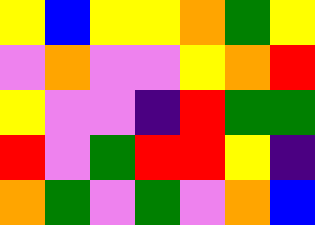[["yellow", "blue", "yellow", "yellow", "orange", "green", "yellow"], ["violet", "orange", "violet", "violet", "yellow", "orange", "red"], ["yellow", "violet", "violet", "indigo", "red", "green", "green"], ["red", "violet", "green", "red", "red", "yellow", "indigo"], ["orange", "green", "violet", "green", "violet", "orange", "blue"]]